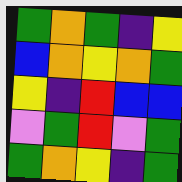[["green", "orange", "green", "indigo", "yellow"], ["blue", "orange", "yellow", "orange", "green"], ["yellow", "indigo", "red", "blue", "blue"], ["violet", "green", "red", "violet", "green"], ["green", "orange", "yellow", "indigo", "green"]]